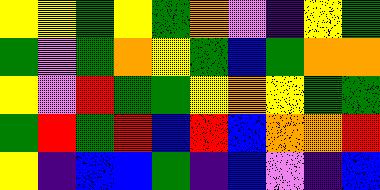[["yellow", "yellow", "green", "yellow", "green", "orange", "violet", "indigo", "yellow", "green"], ["green", "violet", "green", "orange", "yellow", "green", "blue", "green", "orange", "orange"], ["yellow", "violet", "red", "green", "green", "yellow", "orange", "yellow", "green", "green"], ["green", "red", "green", "red", "blue", "red", "blue", "orange", "orange", "red"], ["yellow", "indigo", "blue", "blue", "green", "indigo", "blue", "violet", "indigo", "blue"]]